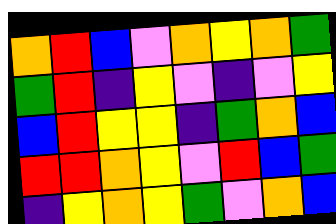[["orange", "red", "blue", "violet", "orange", "yellow", "orange", "green"], ["green", "red", "indigo", "yellow", "violet", "indigo", "violet", "yellow"], ["blue", "red", "yellow", "yellow", "indigo", "green", "orange", "blue"], ["red", "red", "orange", "yellow", "violet", "red", "blue", "green"], ["indigo", "yellow", "orange", "yellow", "green", "violet", "orange", "blue"]]